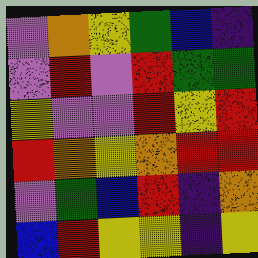[["violet", "orange", "yellow", "green", "blue", "indigo"], ["violet", "red", "violet", "red", "green", "green"], ["yellow", "violet", "violet", "red", "yellow", "red"], ["red", "orange", "yellow", "orange", "red", "red"], ["violet", "green", "blue", "red", "indigo", "orange"], ["blue", "red", "yellow", "yellow", "indigo", "yellow"]]